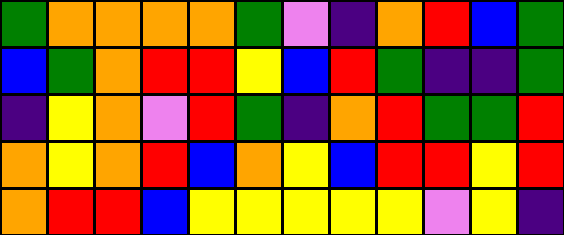[["green", "orange", "orange", "orange", "orange", "green", "violet", "indigo", "orange", "red", "blue", "green"], ["blue", "green", "orange", "red", "red", "yellow", "blue", "red", "green", "indigo", "indigo", "green"], ["indigo", "yellow", "orange", "violet", "red", "green", "indigo", "orange", "red", "green", "green", "red"], ["orange", "yellow", "orange", "red", "blue", "orange", "yellow", "blue", "red", "red", "yellow", "red"], ["orange", "red", "red", "blue", "yellow", "yellow", "yellow", "yellow", "yellow", "violet", "yellow", "indigo"]]